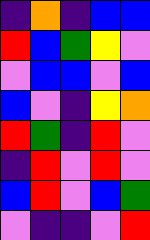[["indigo", "orange", "indigo", "blue", "blue"], ["red", "blue", "green", "yellow", "violet"], ["violet", "blue", "blue", "violet", "blue"], ["blue", "violet", "indigo", "yellow", "orange"], ["red", "green", "indigo", "red", "violet"], ["indigo", "red", "violet", "red", "violet"], ["blue", "red", "violet", "blue", "green"], ["violet", "indigo", "indigo", "violet", "red"]]